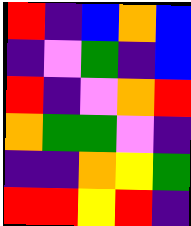[["red", "indigo", "blue", "orange", "blue"], ["indigo", "violet", "green", "indigo", "blue"], ["red", "indigo", "violet", "orange", "red"], ["orange", "green", "green", "violet", "indigo"], ["indigo", "indigo", "orange", "yellow", "green"], ["red", "red", "yellow", "red", "indigo"]]